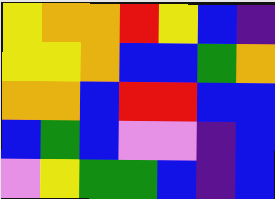[["yellow", "orange", "orange", "red", "yellow", "blue", "indigo"], ["yellow", "yellow", "orange", "blue", "blue", "green", "orange"], ["orange", "orange", "blue", "red", "red", "blue", "blue"], ["blue", "green", "blue", "violet", "violet", "indigo", "blue"], ["violet", "yellow", "green", "green", "blue", "indigo", "blue"]]